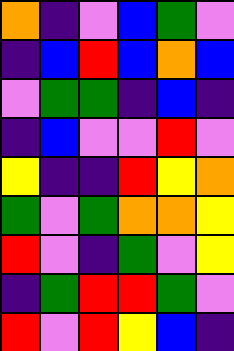[["orange", "indigo", "violet", "blue", "green", "violet"], ["indigo", "blue", "red", "blue", "orange", "blue"], ["violet", "green", "green", "indigo", "blue", "indigo"], ["indigo", "blue", "violet", "violet", "red", "violet"], ["yellow", "indigo", "indigo", "red", "yellow", "orange"], ["green", "violet", "green", "orange", "orange", "yellow"], ["red", "violet", "indigo", "green", "violet", "yellow"], ["indigo", "green", "red", "red", "green", "violet"], ["red", "violet", "red", "yellow", "blue", "indigo"]]